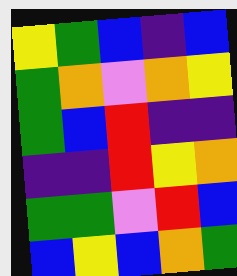[["yellow", "green", "blue", "indigo", "blue"], ["green", "orange", "violet", "orange", "yellow"], ["green", "blue", "red", "indigo", "indigo"], ["indigo", "indigo", "red", "yellow", "orange"], ["green", "green", "violet", "red", "blue"], ["blue", "yellow", "blue", "orange", "green"]]